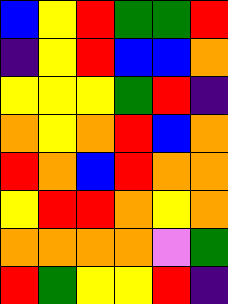[["blue", "yellow", "red", "green", "green", "red"], ["indigo", "yellow", "red", "blue", "blue", "orange"], ["yellow", "yellow", "yellow", "green", "red", "indigo"], ["orange", "yellow", "orange", "red", "blue", "orange"], ["red", "orange", "blue", "red", "orange", "orange"], ["yellow", "red", "red", "orange", "yellow", "orange"], ["orange", "orange", "orange", "orange", "violet", "green"], ["red", "green", "yellow", "yellow", "red", "indigo"]]